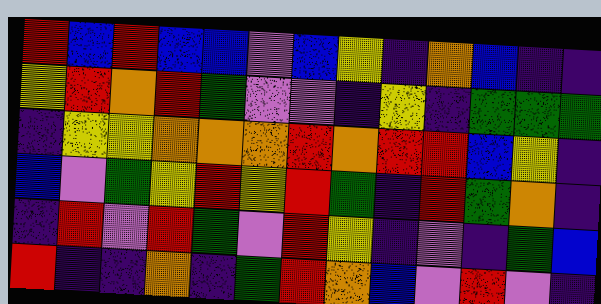[["red", "blue", "red", "blue", "blue", "violet", "blue", "yellow", "indigo", "orange", "blue", "indigo", "indigo"], ["yellow", "red", "orange", "red", "green", "violet", "violet", "indigo", "yellow", "indigo", "green", "green", "green"], ["indigo", "yellow", "yellow", "orange", "orange", "orange", "red", "orange", "red", "red", "blue", "yellow", "indigo"], ["blue", "violet", "green", "yellow", "red", "yellow", "red", "green", "indigo", "red", "green", "orange", "indigo"], ["indigo", "red", "violet", "red", "green", "violet", "red", "yellow", "indigo", "violet", "indigo", "green", "blue"], ["red", "indigo", "indigo", "orange", "indigo", "green", "red", "orange", "blue", "violet", "red", "violet", "indigo"]]